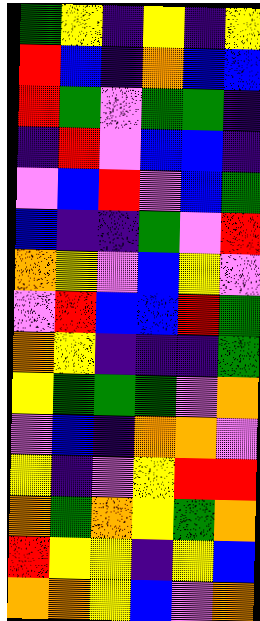[["green", "yellow", "indigo", "yellow", "indigo", "yellow"], ["red", "blue", "indigo", "orange", "blue", "blue"], ["red", "green", "violet", "green", "green", "indigo"], ["indigo", "red", "violet", "blue", "blue", "indigo"], ["violet", "blue", "red", "violet", "blue", "green"], ["blue", "indigo", "indigo", "green", "violet", "red"], ["orange", "yellow", "violet", "blue", "yellow", "violet"], ["violet", "red", "blue", "blue", "red", "green"], ["orange", "yellow", "indigo", "indigo", "indigo", "green"], ["yellow", "green", "green", "green", "violet", "orange"], ["violet", "blue", "indigo", "orange", "orange", "violet"], ["yellow", "indigo", "violet", "yellow", "red", "red"], ["orange", "green", "orange", "yellow", "green", "orange"], ["red", "yellow", "yellow", "indigo", "yellow", "blue"], ["orange", "orange", "yellow", "blue", "violet", "orange"]]